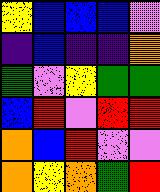[["yellow", "blue", "blue", "blue", "violet"], ["indigo", "blue", "indigo", "indigo", "orange"], ["green", "violet", "yellow", "green", "green"], ["blue", "red", "violet", "red", "red"], ["orange", "blue", "red", "violet", "violet"], ["orange", "yellow", "orange", "green", "red"]]